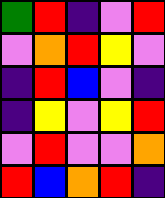[["green", "red", "indigo", "violet", "red"], ["violet", "orange", "red", "yellow", "violet"], ["indigo", "red", "blue", "violet", "indigo"], ["indigo", "yellow", "violet", "yellow", "red"], ["violet", "red", "violet", "violet", "orange"], ["red", "blue", "orange", "red", "indigo"]]